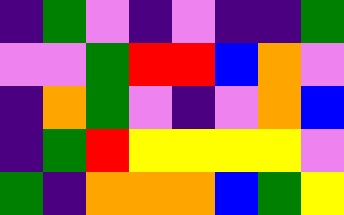[["indigo", "green", "violet", "indigo", "violet", "indigo", "indigo", "green"], ["violet", "violet", "green", "red", "red", "blue", "orange", "violet"], ["indigo", "orange", "green", "violet", "indigo", "violet", "orange", "blue"], ["indigo", "green", "red", "yellow", "yellow", "yellow", "yellow", "violet"], ["green", "indigo", "orange", "orange", "orange", "blue", "green", "yellow"]]